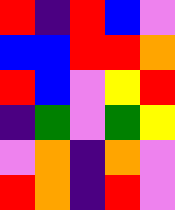[["red", "indigo", "red", "blue", "violet"], ["blue", "blue", "red", "red", "orange"], ["red", "blue", "violet", "yellow", "red"], ["indigo", "green", "violet", "green", "yellow"], ["violet", "orange", "indigo", "orange", "violet"], ["red", "orange", "indigo", "red", "violet"]]